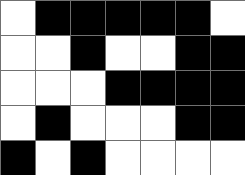[["white", "black", "black", "black", "black", "black", "white"], ["white", "white", "black", "white", "white", "black", "black"], ["white", "white", "white", "black", "black", "black", "black"], ["white", "black", "white", "white", "white", "black", "black"], ["black", "white", "black", "white", "white", "white", "white"]]